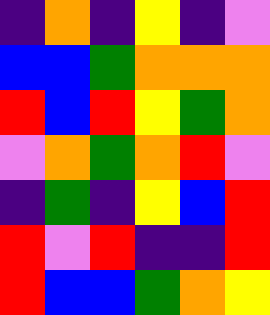[["indigo", "orange", "indigo", "yellow", "indigo", "violet"], ["blue", "blue", "green", "orange", "orange", "orange"], ["red", "blue", "red", "yellow", "green", "orange"], ["violet", "orange", "green", "orange", "red", "violet"], ["indigo", "green", "indigo", "yellow", "blue", "red"], ["red", "violet", "red", "indigo", "indigo", "red"], ["red", "blue", "blue", "green", "orange", "yellow"]]